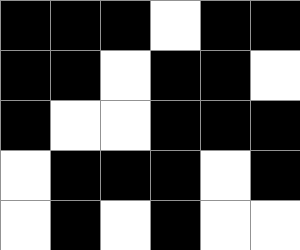[["black", "black", "black", "white", "black", "black"], ["black", "black", "white", "black", "black", "white"], ["black", "white", "white", "black", "black", "black"], ["white", "black", "black", "black", "white", "black"], ["white", "black", "white", "black", "white", "white"]]